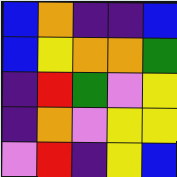[["blue", "orange", "indigo", "indigo", "blue"], ["blue", "yellow", "orange", "orange", "green"], ["indigo", "red", "green", "violet", "yellow"], ["indigo", "orange", "violet", "yellow", "yellow"], ["violet", "red", "indigo", "yellow", "blue"]]